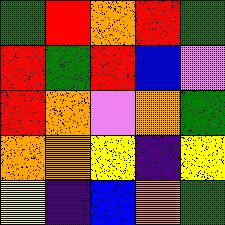[["green", "red", "orange", "red", "green"], ["red", "green", "red", "blue", "violet"], ["red", "orange", "violet", "orange", "green"], ["orange", "orange", "yellow", "indigo", "yellow"], ["yellow", "indigo", "blue", "orange", "green"]]